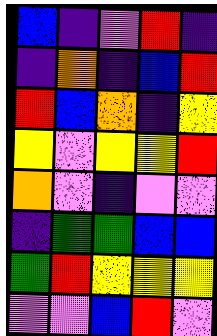[["blue", "indigo", "violet", "red", "indigo"], ["indigo", "orange", "indigo", "blue", "red"], ["red", "blue", "orange", "indigo", "yellow"], ["yellow", "violet", "yellow", "yellow", "red"], ["orange", "violet", "indigo", "violet", "violet"], ["indigo", "green", "green", "blue", "blue"], ["green", "red", "yellow", "yellow", "yellow"], ["violet", "violet", "blue", "red", "violet"]]